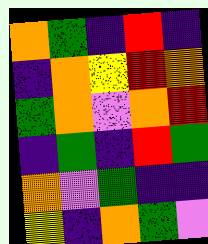[["orange", "green", "indigo", "red", "indigo"], ["indigo", "orange", "yellow", "red", "orange"], ["green", "orange", "violet", "orange", "red"], ["indigo", "green", "indigo", "red", "green"], ["orange", "violet", "green", "indigo", "indigo"], ["yellow", "indigo", "orange", "green", "violet"]]